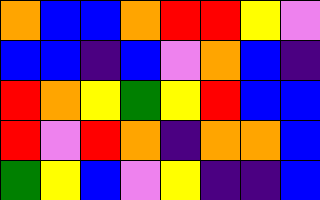[["orange", "blue", "blue", "orange", "red", "red", "yellow", "violet"], ["blue", "blue", "indigo", "blue", "violet", "orange", "blue", "indigo"], ["red", "orange", "yellow", "green", "yellow", "red", "blue", "blue"], ["red", "violet", "red", "orange", "indigo", "orange", "orange", "blue"], ["green", "yellow", "blue", "violet", "yellow", "indigo", "indigo", "blue"]]